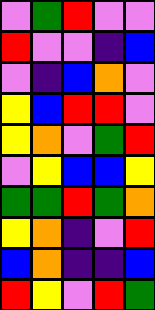[["violet", "green", "red", "violet", "violet"], ["red", "violet", "violet", "indigo", "blue"], ["violet", "indigo", "blue", "orange", "violet"], ["yellow", "blue", "red", "red", "violet"], ["yellow", "orange", "violet", "green", "red"], ["violet", "yellow", "blue", "blue", "yellow"], ["green", "green", "red", "green", "orange"], ["yellow", "orange", "indigo", "violet", "red"], ["blue", "orange", "indigo", "indigo", "blue"], ["red", "yellow", "violet", "red", "green"]]